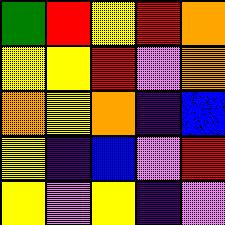[["green", "red", "yellow", "red", "orange"], ["yellow", "yellow", "red", "violet", "orange"], ["orange", "yellow", "orange", "indigo", "blue"], ["yellow", "indigo", "blue", "violet", "red"], ["yellow", "violet", "yellow", "indigo", "violet"]]